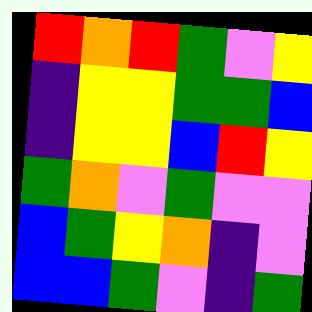[["red", "orange", "red", "green", "violet", "yellow"], ["indigo", "yellow", "yellow", "green", "green", "blue"], ["indigo", "yellow", "yellow", "blue", "red", "yellow"], ["green", "orange", "violet", "green", "violet", "violet"], ["blue", "green", "yellow", "orange", "indigo", "violet"], ["blue", "blue", "green", "violet", "indigo", "green"]]